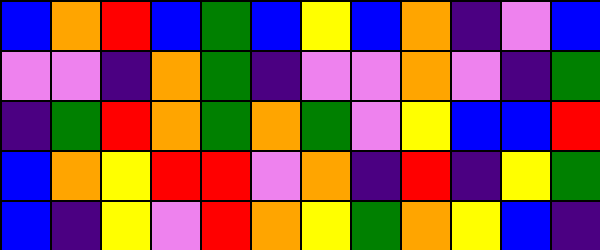[["blue", "orange", "red", "blue", "green", "blue", "yellow", "blue", "orange", "indigo", "violet", "blue"], ["violet", "violet", "indigo", "orange", "green", "indigo", "violet", "violet", "orange", "violet", "indigo", "green"], ["indigo", "green", "red", "orange", "green", "orange", "green", "violet", "yellow", "blue", "blue", "red"], ["blue", "orange", "yellow", "red", "red", "violet", "orange", "indigo", "red", "indigo", "yellow", "green"], ["blue", "indigo", "yellow", "violet", "red", "orange", "yellow", "green", "orange", "yellow", "blue", "indigo"]]